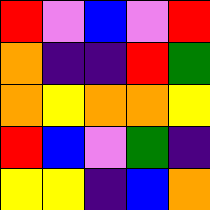[["red", "violet", "blue", "violet", "red"], ["orange", "indigo", "indigo", "red", "green"], ["orange", "yellow", "orange", "orange", "yellow"], ["red", "blue", "violet", "green", "indigo"], ["yellow", "yellow", "indigo", "blue", "orange"]]